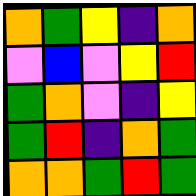[["orange", "green", "yellow", "indigo", "orange"], ["violet", "blue", "violet", "yellow", "red"], ["green", "orange", "violet", "indigo", "yellow"], ["green", "red", "indigo", "orange", "green"], ["orange", "orange", "green", "red", "green"]]